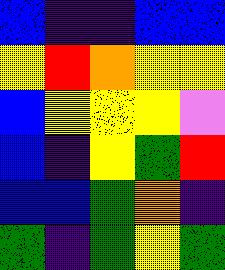[["blue", "indigo", "indigo", "blue", "blue"], ["yellow", "red", "orange", "yellow", "yellow"], ["blue", "yellow", "yellow", "yellow", "violet"], ["blue", "indigo", "yellow", "green", "red"], ["blue", "blue", "green", "orange", "indigo"], ["green", "indigo", "green", "yellow", "green"]]